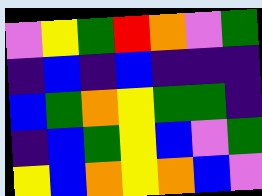[["violet", "yellow", "green", "red", "orange", "violet", "green"], ["indigo", "blue", "indigo", "blue", "indigo", "indigo", "indigo"], ["blue", "green", "orange", "yellow", "green", "green", "indigo"], ["indigo", "blue", "green", "yellow", "blue", "violet", "green"], ["yellow", "blue", "orange", "yellow", "orange", "blue", "violet"]]